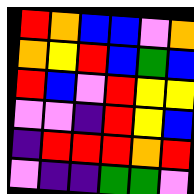[["red", "orange", "blue", "blue", "violet", "orange"], ["orange", "yellow", "red", "blue", "green", "blue"], ["red", "blue", "violet", "red", "yellow", "yellow"], ["violet", "violet", "indigo", "red", "yellow", "blue"], ["indigo", "red", "red", "red", "orange", "red"], ["violet", "indigo", "indigo", "green", "green", "violet"]]